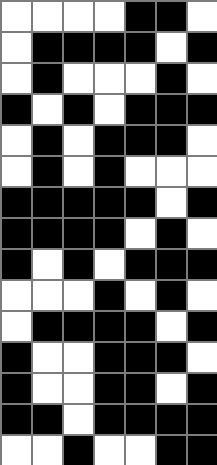[["white", "white", "white", "white", "black", "black", "white"], ["white", "black", "black", "black", "black", "white", "black"], ["white", "black", "white", "white", "white", "black", "white"], ["black", "white", "black", "white", "black", "black", "black"], ["white", "black", "white", "black", "black", "black", "white"], ["white", "black", "white", "black", "white", "white", "white"], ["black", "black", "black", "black", "black", "white", "black"], ["black", "black", "black", "black", "white", "black", "white"], ["black", "white", "black", "white", "black", "black", "black"], ["white", "white", "white", "black", "white", "black", "white"], ["white", "black", "black", "black", "black", "white", "black"], ["black", "white", "white", "black", "black", "black", "white"], ["black", "white", "white", "black", "black", "white", "black"], ["black", "black", "white", "black", "black", "black", "black"], ["white", "white", "black", "white", "white", "black", "black"]]